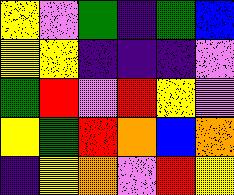[["yellow", "violet", "green", "indigo", "green", "blue"], ["yellow", "yellow", "indigo", "indigo", "indigo", "violet"], ["green", "red", "violet", "red", "yellow", "violet"], ["yellow", "green", "red", "orange", "blue", "orange"], ["indigo", "yellow", "orange", "violet", "red", "yellow"]]